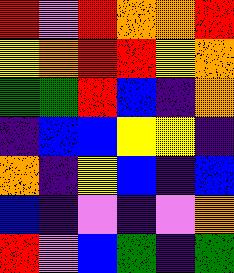[["red", "violet", "red", "orange", "orange", "red"], ["yellow", "orange", "red", "red", "yellow", "orange"], ["green", "green", "red", "blue", "indigo", "orange"], ["indigo", "blue", "blue", "yellow", "yellow", "indigo"], ["orange", "indigo", "yellow", "blue", "indigo", "blue"], ["blue", "indigo", "violet", "indigo", "violet", "orange"], ["red", "violet", "blue", "green", "indigo", "green"]]